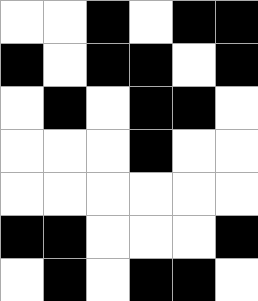[["white", "white", "black", "white", "black", "black"], ["black", "white", "black", "black", "white", "black"], ["white", "black", "white", "black", "black", "white"], ["white", "white", "white", "black", "white", "white"], ["white", "white", "white", "white", "white", "white"], ["black", "black", "white", "white", "white", "black"], ["white", "black", "white", "black", "black", "white"]]